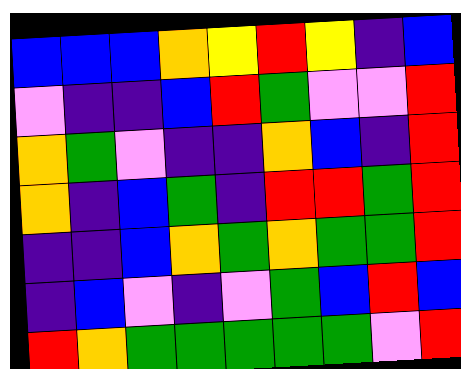[["blue", "blue", "blue", "orange", "yellow", "red", "yellow", "indigo", "blue"], ["violet", "indigo", "indigo", "blue", "red", "green", "violet", "violet", "red"], ["orange", "green", "violet", "indigo", "indigo", "orange", "blue", "indigo", "red"], ["orange", "indigo", "blue", "green", "indigo", "red", "red", "green", "red"], ["indigo", "indigo", "blue", "orange", "green", "orange", "green", "green", "red"], ["indigo", "blue", "violet", "indigo", "violet", "green", "blue", "red", "blue"], ["red", "orange", "green", "green", "green", "green", "green", "violet", "red"]]